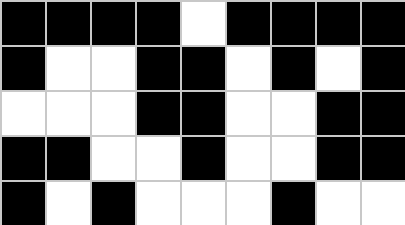[["black", "black", "black", "black", "white", "black", "black", "black", "black"], ["black", "white", "white", "black", "black", "white", "black", "white", "black"], ["white", "white", "white", "black", "black", "white", "white", "black", "black"], ["black", "black", "white", "white", "black", "white", "white", "black", "black"], ["black", "white", "black", "white", "white", "white", "black", "white", "white"]]